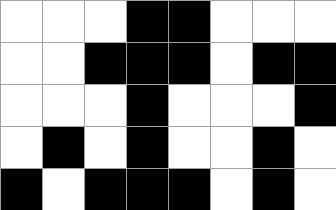[["white", "white", "white", "black", "black", "white", "white", "white"], ["white", "white", "black", "black", "black", "white", "black", "black"], ["white", "white", "white", "black", "white", "white", "white", "black"], ["white", "black", "white", "black", "white", "white", "black", "white"], ["black", "white", "black", "black", "black", "white", "black", "white"]]